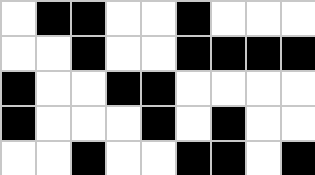[["white", "black", "black", "white", "white", "black", "white", "white", "white"], ["white", "white", "black", "white", "white", "black", "black", "black", "black"], ["black", "white", "white", "black", "black", "white", "white", "white", "white"], ["black", "white", "white", "white", "black", "white", "black", "white", "white"], ["white", "white", "black", "white", "white", "black", "black", "white", "black"]]